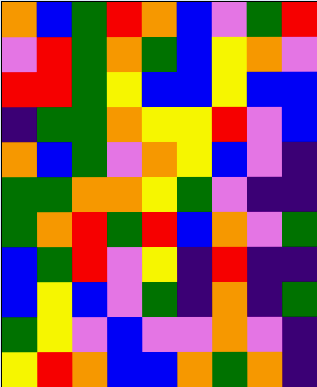[["orange", "blue", "green", "red", "orange", "blue", "violet", "green", "red"], ["violet", "red", "green", "orange", "green", "blue", "yellow", "orange", "violet"], ["red", "red", "green", "yellow", "blue", "blue", "yellow", "blue", "blue"], ["indigo", "green", "green", "orange", "yellow", "yellow", "red", "violet", "blue"], ["orange", "blue", "green", "violet", "orange", "yellow", "blue", "violet", "indigo"], ["green", "green", "orange", "orange", "yellow", "green", "violet", "indigo", "indigo"], ["green", "orange", "red", "green", "red", "blue", "orange", "violet", "green"], ["blue", "green", "red", "violet", "yellow", "indigo", "red", "indigo", "indigo"], ["blue", "yellow", "blue", "violet", "green", "indigo", "orange", "indigo", "green"], ["green", "yellow", "violet", "blue", "violet", "violet", "orange", "violet", "indigo"], ["yellow", "red", "orange", "blue", "blue", "orange", "green", "orange", "indigo"]]